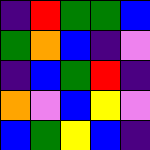[["indigo", "red", "green", "green", "blue"], ["green", "orange", "blue", "indigo", "violet"], ["indigo", "blue", "green", "red", "indigo"], ["orange", "violet", "blue", "yellow", "violet"], ["blue", "green", "yellow", "blue", "indigo"]]